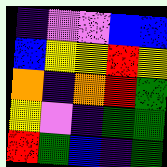[["indigo", "violet", "violet", "blue", "blue"], ["blue", "yellow", "yellow", "red", "yellow"], ["orange", "indigo", "orange", "red", "green"], ["yellow", "violet", "indigo", "green", "green"], ["red", "green", "blue", "indigo", "green"]]